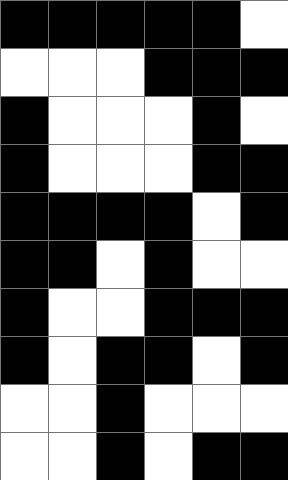[["black", "black", "black", "black", "black", "white"], ["white", "white", "white", "black", "black", "black"], ["black", "white", "white", "white", "black", "white"], ["black", "white", "white", "white", "black", "black"], ["black", "black", "black", "black", "white", "black"], ["black", "black", "white", "black", "white", "white"], ["black", "white", "white", "black", "black", "black"], ["black", "white", "black", "black", "white", "black"], ["white", "white", "black", "white", "white", "white"], ["white", "white", "black", "white", "black", "black"]]